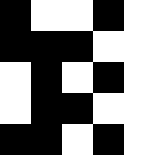[["black", "white", "white", "black", "white"], ["black", "black", "black", "white", "white"], ["white", "black", "white", "black", "white"], ["white", "black", "black", "white", "white"], ["black", "black", "white", "black", "white"]]